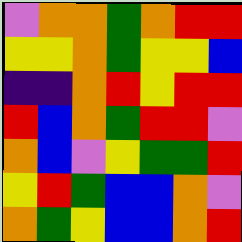[["violet", "orange", "orange", "green", "orange", "red", "red"], ["yellow", "yellow", "orange", "green", "yellow", "yellow", "blue"], ["indigo", "indigo", "orange", "red", "yellow", "red", "red"], ["red", "blue", "orange", "green", "red", "red", "violet"], ["orange", "blue", "violet", "yellow", "green", "green", "red"], ["yellow", "red", "green", "blue", "blue", "orange", "violet"], ["orange", "green", "yellow", "blue", "blue", "orange", "red"]]